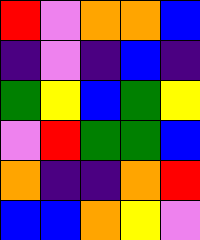[["red", "violet", "orange", "orange", "blue"], ["indigo", "violet", "indigo", "blue", "indigo"], ["green", "yellow", "blue", "green", "yellow"], ["violet", "red", "green", "green", "blue"], ["orange", "indigo", "indigo", "orange", "red"], ["blue", "blue", "orange", "yellow", "violet"]]